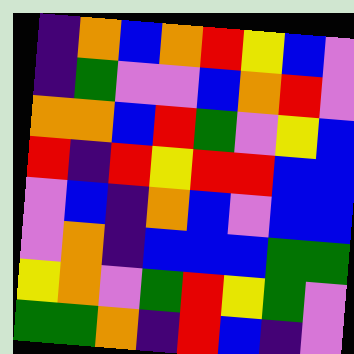[["indigo", "orange", "blue", "orange", "red", "yellow", "blue", "violet"], ["indigo", "green", "violet", "violet", "blue", "orange", "red", "violet"], ["orange", "orange", "blue", "red", "green", "violet", "yellow", "blue"], ["red", "indigo", "red", "yellow", "red", "red", "blue", "blue"], ["violet", "blue", "indigo", "orange", "blue", "violet", "blue", "blue"], ["violet", "orange", "indigo", "blue", "blue", "blue", "green", "green"], ["yellow", "orange", "violet", "green", "red", "yellow", "green", "violet"], ["green", "green", "orange", "indigo", "red", "blue", "indigo", "violet"]]